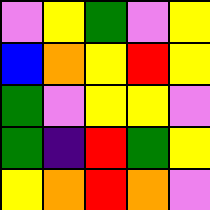[["violet", "yellow", "green", "violet", "yellow"], ["blue", "orange", "yellow", "red", "yellow"], ["green", "violet", "yellow", "yellow", "violet"], ["green", "indigo", "red", "green", "yellow"], ["yellow", "orange", "red", "orange", "violet"]]